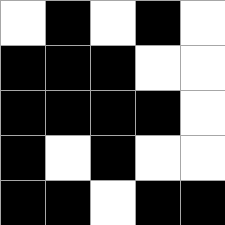[["white", "black", "white", "black", "white"], ["black", "black", "black", "white", "white"], ["black", "black", "black", "black", "white"], ["black", "white", "black", "white", "white"], ["black", "black", "white", "black", "black"]]